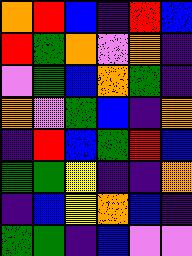[["orange", "red", "blue", "indigo", "red", "blue"], ["red", "green", "orange", "violet", "orange", "indigo"], ["violet", "green", "blue", "orange", "green", "indigo"], ["orange", "violet", "green", "blue", "indigo", "orange"], ["indigo", "red", "blue", "green", "red", "blue"], ["green", "green", "yellow", "indigo", "indigo", "orange"], ["indigo", "blue", "yellow", "orange", "blue", "indigo"], ["green", "green", "indigo", "blue", "violet", "violet"]]